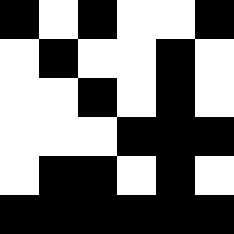[["black", "white", "black", "white", "white", "black"], ["white", "black", "white", "white", "black", "white"], ["white", "white", "black", "white", "black", "white"], ["white", "white", "white", "black", "black", "black"], ["white", "black", "black", "white", "black", "white"], ["black", "black", "black", "black", "black", "black"]]